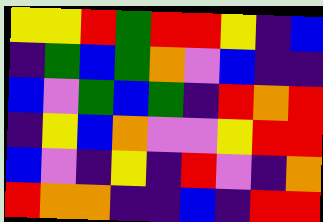[["yellow", "yellow", "red", "green", "red", "red", "yellow", "indigo", "blue"], ["indigo", "green", "blue", "green", "orange", "violet", "blue", "indigo", "indigo"], ["blue", "violet", "green", "blue", "green", "indigo", "red", "orange", "red"], ["indigo", "yellow", "blue", "orange", "violet", "violet", "yellow", "red", "red"], ["blue", "violet", "indigo", "yellow", "indigo", "red", "violet", "indigo", "orange"], ["red", "orange", "orange", "indigo", "indigo", "blue", "indigo", "red", "red"]]